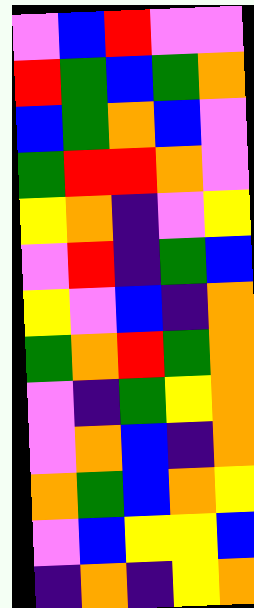[["violet", "blue", "red", "violet", "violet"], ["red", "green", "blue", "green", "orange"], ["blue", "green", "orange", "blue", "violet"], ["green", "red", "red", "orange", "violet"], ["yellow", "orange", "indigo", "violet", "yellow"], ["violet", "red", "indigo", "green", "blue"], ["yellow", "violet", "blue", "indigo", "orange"], ["green", "orange", "red", "green", "orange"], ["violet", "indigo", "green", "yellow", "orange"], ["violet", "orange", "blue", "indigo", "orange"], ["orange", "green", "blue", "orange", "yellow"], ["violet", "blue", "yellow", "yellow", "blue"], ["indigo", "orange", "indigo", "yellow", "orange"]]